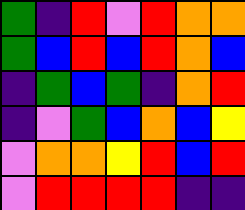[["green", "indigo", "red", "violet", "red", "orange", "orange"], ["green", "blue", "red", "blue", "red", "orange", "blue"], ["indigo", "green", "blue", "green", "indigo", "orange", "red"], ["indigo", "violet", "green", "blue", "orange", "blue", "yellow"], ["violet", "orange", "orange", "yellow", "red", "blue", "red"], ["violet", "red", "red", "red", "red", "indigo", "indigo"]]